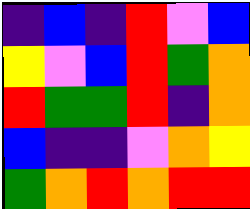[["indigo", "blue", "indigo", "red", "violet", "blue"], ["yellow", "violet", "blue", "red", "green", "orange"], ["red", "green", "green", "red", "indigo", "orange"], ["blue", "indigo", "indigo", "violet", "orange", "yellow"], ["green", "orange", "red", "orange", "red", "red"]]